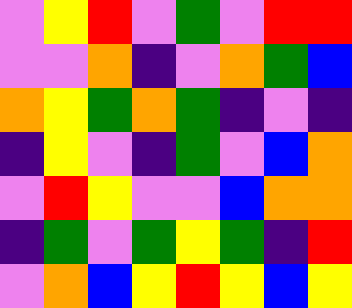[["violet", "yellow", "red", "violet", "green", "violet", "red", "red"], ["violet", "violet", "orange", "indigo", "violet", "orange", "green", "blue"], ["orange", "yellow", "green", "orange", "green", "indigo", "violet", "indigo"], ["indigo", "yellow", "violet", "indigo", "green", "violet", "blue", "orange"], ["violet", "red", "yellow", "violet", "violet", "blue", "orange", "orange"], ["indigo", "green", "violet", "green", "yellow", "green", "indigo", "red"], ["violet", "orange", "blue", "yellow", "red", "yellow", "blue", "yellow"]]